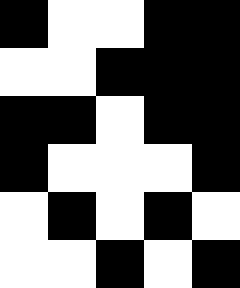[["black", "white", "white", "black", "black"], ["white", "white", "black", "black", "black"], ["black", "black", "white", "black", "black"], ["black", "white", "white", "white", "black"], ["white", "black", "white", "black", "white"], ["white", "white", "black", "white", "black"]]